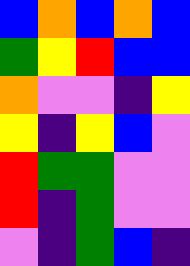[["blue", "orange", "blue", "orange", "blue"], ["green", "yellow", "red", "blue", "blue"], ["orange", "violet", "violet", "indigo", "yellow"], ["yellow", "indigo", "yellow", "blue", "violet"], ["red", "green", "green", "violet", "violet"], ["red", "indigo", "green", "violet", "violet"], ["violet", "indigo", "green", "blue", "indigo"]]